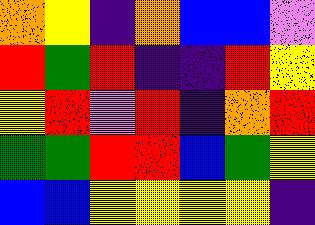[["orange", "yellow", "indigo", "orange", "blue", "blue", "violet"], ["red", "green", "red", "indigo", "indigo", "red", "yellow"], ["yellow", "red", "violet", "red", "indigo", "orange", "red"], ["green", "green", "red", "red", "blue", "green", "yellow"], ["blue", "blue", "yellow", "yellow", "yellow", "yellow", "indigo"]]